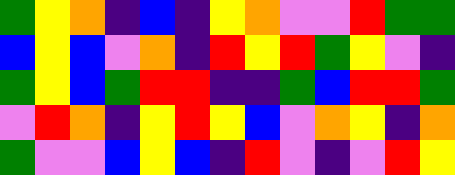[["green", "yellow", "orange", "indigo", "blue", "indigo", "yellow", "orange", "violet", "violet", "red", "green", "green"], ["blue", "yellow", "blue", "violet", "orange", "indigo", "red", "yellow", "red", "green", "yellow", "violet", "indigo"], ["green", "yellow", "blue", "green", "red", "red", "indigo", "indigo", "green", "blue", "red", "red", "green"], ["violet", "red", "orange", "indigo", "yellow", "red", "yellow", "blue", "violet", "orange", "yellow", "indigo", "orange"], ["green", "violet", "violet", "blue", "yellow", "blue", "indigo", "red", "violet", "indigo", "violet", "red", "yellow"]]